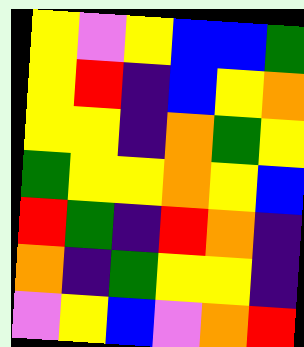[["yellow", "violet", "yellow", "blue", "blue", "green"], ["yellow", "red", "indigo", "blue", "yellow", "orange"], ["yellow", "yellow", "indigo", "orange", "green", "yellow"], ["green", "yellow", "yellow", "orange", "yellow", "blue"], ["red", "green", "indigo", "red", "orange", "indigo"], ["orange", "indigo", "green", "yellow", "yellow", "indigo"], ["violet", "yellow", "blue", "violet", "orange", "red"]]